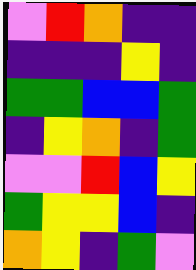[["violet", "red", "orange", "indigo", "indigo"], ["indigo", "indigo", "indigo", "yellow", "indigo"], ["green", "green", "blue", "blue", "green"], ["indigo", "yellow", "orange", "indigo", "green"], ["violet", "violet", "red", "blue", "yellow"], ["green", "yellow", "yellow", "blue", "indigo"], ["orange", "yellow", "indigo", "green", "violet"]]